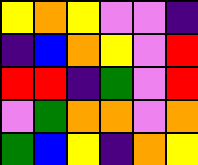[["yellow", "orange", "yellow", "violet", "violet", "indigo"], ["indigo", "blue", "orange", "yellow", "violet", "red"], ["red", "red", "indigo", "green", "violet", "red"], ["violet", "green", "orange", "orange", "violet", "orange"], ["green", "blue", "yellow", "indigo", "orange", "yellow"]]